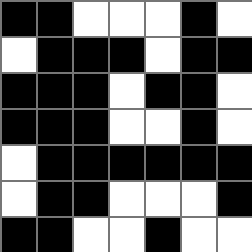[["black", "black", "white", "white", "white", "black", "white"], ["white", "black", "black", "black", "white", "black", "black"], ["black", "black", "black", "white", "black", "black", "white"], ["black", "black", "black", "white", "white", "black", "white"], ["white", "black", "black", "black", "black", "black", "black"], ["white", "black", "black", "white", "white", "white", "black"], ["black", "black", "white", "white", "black", "white", "white"]]